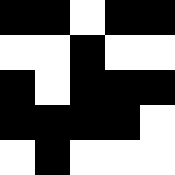[["black", "black", "white", "black", "black"], ["white", "white", "black", "white", "white"], ["black", "white", "black", "black", "black"], ["black", "black", "black", "black", "white"], ["white", "black", "white", "white", "white"]]